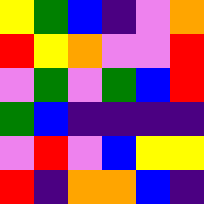[["yellow", "green", "blue", "indigo", "violet", "orange"], ["red", "yellow", "orange", "violet", "violet", "red"], ["violet", "green", "violet", "green", "blue", "red"], ["green", "blue", "indigo", "indigo", "indigo", "indigo"], ["violet", "red", "violet", "blue", "yellow", "yellow"], ["red", "indigo", "orange", "orange", "blue", "indigo"]]